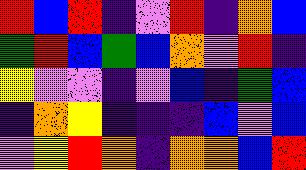[["red", "blue", "red", "indigo", "violet", "red", "indigo", "orange", "blue"], ["green", "red", "blue", "green", "blue", "orange", "violet", "red", "indigo"], ["yellow", "violet", "violet", "indigo", "violet", "blue", "indigo", "green", "blue"], ["indigo", "orange", "yellow", "indigo", "indigo", "indigo", "blue", "violet", "blue"], ["violet", "yellow", "red", "orange", "indigo", "orange", "orange", "blue", "red"]]